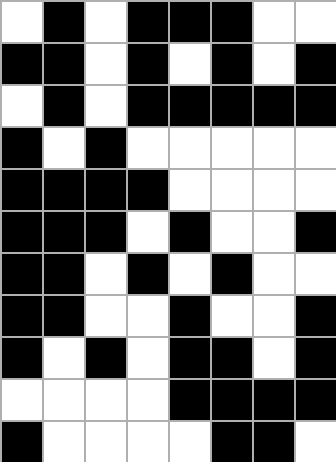[["white", "black", "white", "black", "black", "black", "white", "white"], ["black", "black", "white", "black", "white", "black", "white", "black"], ["white", "black", "white", "black", "black", "black", "black", "black"], ["black", "white", "black", "white", "white", "white", "white", "white"], ["black", "black", "black", "black", "white", "white", "white", "white"], ["black", "black", "black", "white", "black", "white", "white", "black"], ["black", "black", "white", "black", "white", "black", "white", "white"], ["black", "black", "white", "white", "black", "white", "white", "black"], ["black", "white", "black", "white", "black", "black", "white", "black"], ["white", "white", "white", "white", "black", "black", "black", "black"], ["black", "white", "white", "white", "white", "black", "black", "white"]]